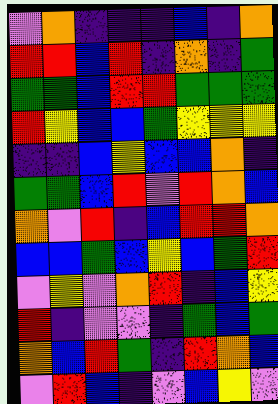[["violet", "orange", "indigo", "indigo", "indigo", "blue", "indigo", "orange"], ["red", "red", "blue", "red", "indigo", "orange", "indigo", "green"], ["green", "green", "blue", "red", "red", "green", "green", "green"], ["red", "yellow", "blue", "blue", "green", "yellow", "yellow", "yellow"], ["indigo", "indigo", "blue", "yellow", "blue", "blue", "orange", "indigo"], ["green", "green", "blue", "red", "violet", "red", "orange", "blue"], ["orange", "violet", "red", "indigo", "blue", "red", "red", "orange"], ["blue", "blue", "green", "blue", "yellow", "blue", "green", "red"], ["violet", "yellow", "violet", "orange", "red", "indigo", "blue", "yellow"], ["red", "indigo", "violet", "violet", "indigo", "green", "blue", "green"], ["orange", "blue", "red", "green", "indigo", "red", "orange", "blue"], ["violet", "red", "blue", "indigo", "violet", "blue", "yellow", "violet"]]